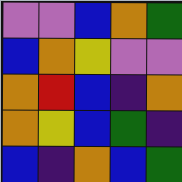[["violet", "violet", "blue", "orange", "green"], ["blue", "orange", "yellow", "violet", "violet"], ["orange", "red", "blue", "indigo", "orange"], ["orange", "yellow", "blue", "green", "indigo"], ["blue", "indigo", "orange", "blue", "green"]]